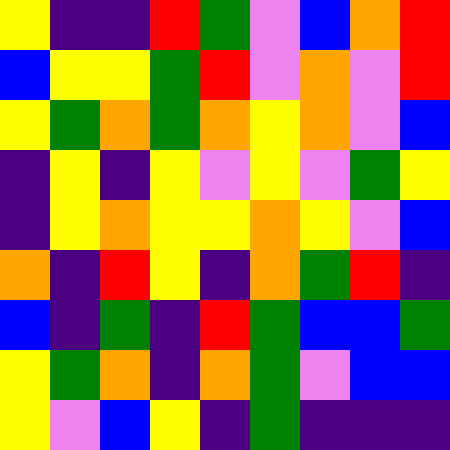[["yellow", "indigo", "indigo", "red", "green", "violet", "blue", "orange", "red"], ["blue", "yellow", "yellow", "green", "red", "violet", "orange", "violet", "red"], ["yellow", "green", "orange", "green", "orange", "yellow", "orange", "violet", "blue"], ["indigo", "yellow", "indigo", "yellow", "violet", "yellow", "violet", "green", "yellow"], ["indigo", "yellow", "orange", "yellow", "yellow", "orange", "yellow", "violet", "blue"], ["orange", "indigo", "red", "yellow", "indigo", "orange", "green", "red", "indigo"], ["blue", "indigo", "green", "indigo", "red", "green", "blue", "blue", "green"], ["yellow", "green", "orange", "indigo", "orange", "green", "violet", "blue", "blue"], ["yellow", "violet", "blue", "yellow", "indigo", "green", "indigo", "indigo", "indigo"]]